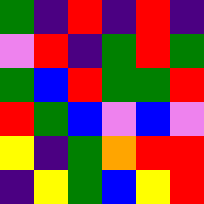[["green", "indigo", "red", "indigo", "red", "indigo"], ["violet", "red", "indigo", "green", "red", "green"], ["green", "blue", "red", "green", "green", "red"], ["red", "green", "blue", "violet", "blue", "violet"], ["yellow", "indigo", "green", "orange", "red", "red"], ["indigo", "yellow", "green", "blue", "yellow", "red"]]